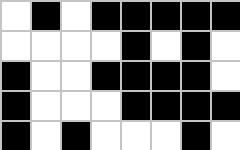[["white", "black", "white", "black", "black", "black", "black", "black"], ["white", "white", "white", "white", "black", "white", "black", "white"], ["black", "white", "white", "black", "black", "black", "black", "white"], ["black", "white", "white", "white", "black", "black", "black", "black"], ["black", "white", "black", "white", "white", "white", "black", "white"]]